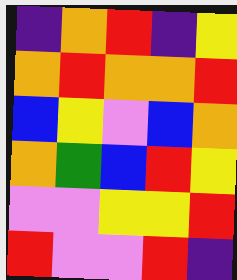[["indigo", "orange", "red", "indigo", "yellow"], ["orange", "red", "orange", "orange", "red"], ["blue", "yellow", "violet", "blue", "orange"], ["orange", "green", "blue", "red", "yellow"], ["violet", "violet", "yellow", "yellow", "red"], ["red", "violet", "violet", "red", "indigo"]]